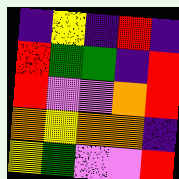[["indigo", "yellow", "indigo", "red", "indigo"], ["red", "green", "green", "indigo", "red"], ["red", "violet", "violet", "orange", "red"], ["orange", "yellow", "orange", "orange", "indigo"], ["yellow", "green", "violet", "violet", "red"]]